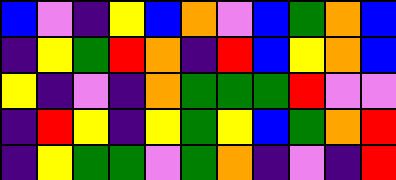[["blue", "violet", "indigo", "yellow", "blue", "orange", "violet", "blue", "green", "orange", "blue"], ["indigo", "yellow", "green", "red", "orange", "indigo", "red", "blue", "yellow", "orange", "blue"], ["yellow", "indigo", "violet", "indigo", "orange", "green", "green", "green", "red", "violet", "violet"], ["indigo", "red", "yellow", "indigo", "yellow", "green", "yellow", "blue", "green", "orange", "red"], ["indigo", "yellow", "green", "green", "violet", "green", "orange", "indigo", "violet", "indigo", "red"]]